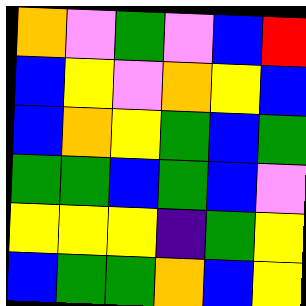[["orange", "violet", "green", "violet", "blue", "red"], ["blue", "yellow", "violet", "orange", "yellow", "blue"], ["blue", "orange", "yellow", "green", "blue", "green"], ["green", "green", "blue", "green", "blue", "violet"], ["yellow", "yellow", "yellow", "indigo", "green", "yellow"], ["blue", "green", "green", "orange", "blue", "yellow"]]